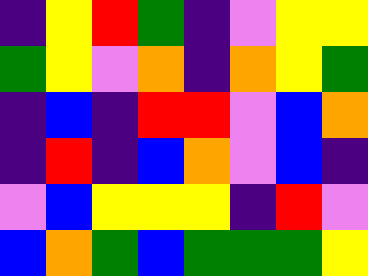[["indigo", "yellow", "red", "green", "indigo", "violet", "yellow", "yellow"], ["green", "yellow", "violet", "orange", "indigo", "orange", "yellow", "green"], ["indigo", "blue", "indigo", "red", "red", "violet", "blue", "orange"], ["indigo", "red", "indigo", "blue", "orange", "violet", "blue", "indigo"], ["violet", "blue", "yellow", "yellow", "yellow", "indigo", "red", "violet"], ["blue", "orange", "green", "blue", "green", "green", "green", "yellow"]]